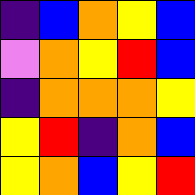[["indigo", "blue", "orange", "yellow", "blue"], ["violet", "orange", "yellow", "red", "blue"], ["indigo", "orange", "orange", "orange", "yellow"], ["yellow", "red", "indigo", "orange", "blue"], ["yellow", "orange", "blue", "yellow", "red"]]